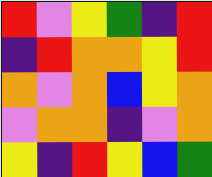[["red", "violet", "yellow", "green", "indigo", "red"], ["indigo", "red", "orange", "orange", "yellow", "red"], ["orange", "violet", "orange", "blue", "yellow", "orange"], ["violet", "orange", "orange", "indigo", "violet", "orange"], ["yellow", "indigo", "red", "yellow", "blue", "green"]]